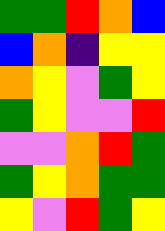[["green", "green", "red", "orange", "blue"], ["blue", "orange", "indigo", "yellow", "yellow"], ["orange", "yellow", "violet", "green", "yellow"], ["green", "yellow", "violet", "violet", "red"], ["violet", "violet", "orange", "red", "green"], ["green", "yellow", "orange", "green", "green"], ["yellow", "violet", "red", "green", "yellow"]]